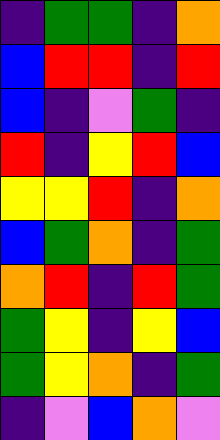[["indigo", "green", "green", "indigo", "orange"], ["blue", "red", "red", "indigo", "red"], ["blue", "indigo", "violet", "green", "indigo"], ["red", "indigo", "yellow", "red", "blue"], ["yellow", "yellow", "red", "indigo", "orange"], ["blue", "green", "orange", "indigo", "green"], ["orange", "red", "indigo", "red", "green"], ["green", "yellow", "indigo", "yellow", "blue"], ["green", "yellow", "orange", "indigo", "green"], ["indigo", "violet", "blue", "orange", "violet"]]